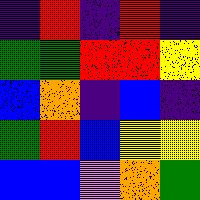[["indigo", "red", "indigo", "red", "indigo"], ["green", "green", "red", "red", "yellow"], ["blue", "orange", "indigo", "blue", "indigo"], ["green", "red", "blue", "yellow", "yellow"], ["blue", "blue", "violet", "orange", "green"]]